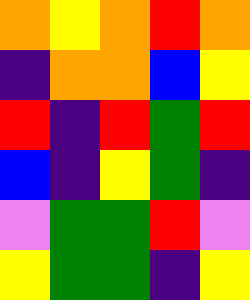[["orange", "yellow", "orange", "red", "orange"], ["indigo", "orange", "orange", "blue", "yellow"], ["red", "indigo", "red", "green", "red"], ["blue", "indigo", "yellow", "green", "indigo"], ["violet", "green", "green", "red", "violet"], ["yellow", "green", "green", "indigo", "yellow"]]